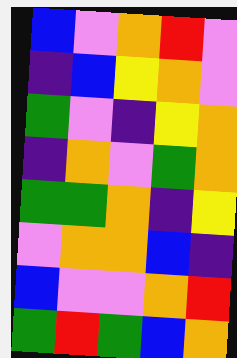[["blue", "violet", "orange", "red", "violet"], ["indigo", "blue", "yellow", "orange", "violet"], ["green", "violet", "indigo", "yellow", "orange"], ["indigo", "orange", "violet", "green", "orange"], ["green", "green", "orange", "indigo", "yellow"], ["violet", "orange", "orange", "blue", "indigo"], ["blue", "violet", "violet", "orange", "red"], ["green", "red", "green", "blue", "orange"]]